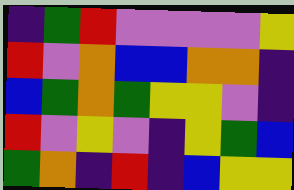[["indigo", "green", "red", "violet", "violet", "violet", "violet", "yellow"], ["red", "violet", "orange", "blue", "blue", "orange", "orange", "indigo"], ["blue", "green", "orange", "green", "yellow", "yellow", "violet", "indigo"], ["red", "violet", "yellow", "violet", "indigo", "yellow", "green", "blue"], ["green", "orange", "indigo", "red", "indigo", "blue", "yellow", "yellow"]]